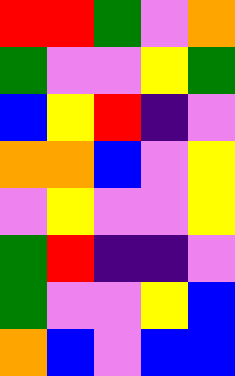[["red", "red", "green", "violet", "orange"], ["green", "violet", "violet", "yellow", "green"], ["blue", "yellow", "red", "indigo", "violet"], ["orange", "orange", "blue", "violet", "yellow"], ["violet", "yellow", "violet", "violet", "yellow"], ["green", "red", "indigo", "indigo", "violet"], ["green", "violet", "violet", "yellow", "blue"], ["orange", "blue", "violet", "blue", "blue"]]